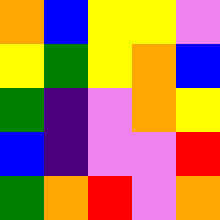[["orange", "blue", "yellow", "yellow", "violet"], ["yellow", "green", "yellow", "orange", "blue"], ["green", "indigo", "violet", "orange", "yellow"], ["blue", "indigo", "violet", "violet", "red"], ["green", "orange", "red", "violet", "orange"]]